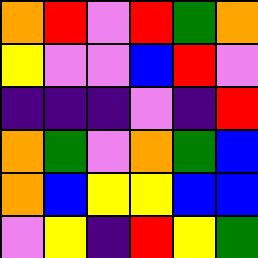[["orange", "red", "violet", "red", "green", "orange"], ["yellow", "violet", "violet", "blue", "red", "violet"], ["indigo", "indigo", "indigo", "violet", "indigo", "red"], ["orange", "green", "violet", "orange", "green", "blue"], ["orange", "blue", "yellow", "yellow", "blue", "blue"], ["violet", "yellow", "indigo", "red", "yellow", "green"]]